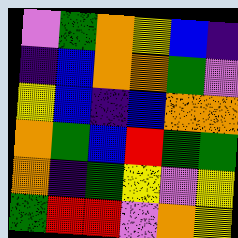[["violet", "green", "orange", "yellow", "blue", "indigo"], ["indigo", "blue", "orange", "orange", "green", "violet"], ["yellow", "blue", "indigo", "blue", "orange", "orange"], ["orange", "green", "blue", "red", "green", "green"], ["orange", "indigo", "green", "yellow", "violet", "yellow"], ["green", "red", "red", "violet", "orange", "yellow"]]